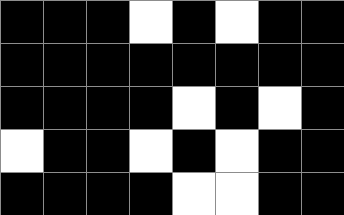[["black", "black", "black", "white", "black", "white", "black", "black"], ["black", "black", "black", "black", "black", "black", "black", "black"], ["black", "black", "black", "black", "white", "black", "white", "black"], ["white", "black", "black", "white", "black", "white", "black", "black"], ["black", "black", "black", "black", "white", "white", "black", "black"]]